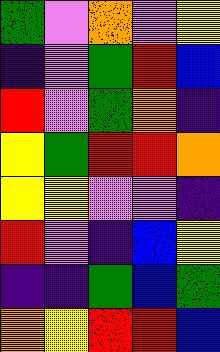[["green", "violet", "orange", "violet", "yellow"], ["indigo", "violet", "green", "red", "blue"], ["red", "violet", "green", "orange", "indigo"], ["yellow", "green", "red", "red", "orange"], ["yellow", "yellow", "violet", "violet", "indigo"], ["red", "violet", "indigo", "blue", "yellow"], ["indigo", "indigo", "green", "blue", "green"], ["orange", "yellow", "red", "red", "blue"]]